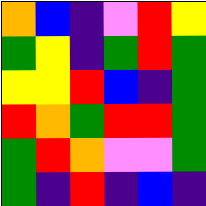[["orange", "blue", "indigo", "violet", "red", "yellow"], ["green", "yellow", "indigo", "green", "red", "green"], ["yellow", "yellow", "red", "blue", "indigo", "green"], ["red", "orange", "green", "red", "red", "green"], ["green", "red", "orange", "violet", "violet", "green"], ["green", "indigo", "red", "indigo", "blue", "indigo"]]